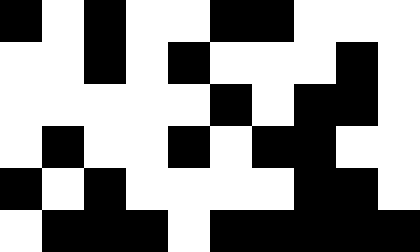[["black", "white", "black", "white", "white", "black", "black", "white", "white", "white"], ["white", "white", "black", "white", "black", "white", "white", "white", "black", "white"], ["white", "white", "white", "white", "white", "black", "white", "black", "black", "white"], ["white", "black", "white", "white", "black", "white", "black", "black", "white", "white"], ["black", "white", "black", "white", "white", "white", "white", "black", "black", "white"], ["white", "black", "black", "black", "white", "black", "black", "black", "black", "black"]]